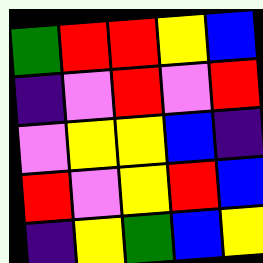[["green", "red", "red", "yellow", "blue"], ["indigo", "violet", "red", "violet", "red"], ["violet", "yellow", "yellow", "blue", "indigo"], ["red", "violet", "yellow", "red", "blue"], ["indigo", "yellow", "green", "blue", "yellow"]]